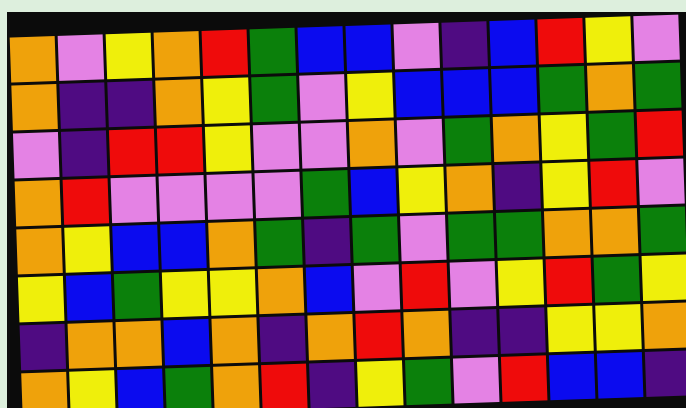[["orange", "violet", "yellow", "orange", "red", "green", "blue", "blue", "violet", "indigo", "blue", "red", "yellow", "violet"], ["orange", "indigo", "indigo", "orange", "yellow", "green", "violet", "yellow", "blue", "blue", "blue", "green", "orange", "green"], ["violet", "indigo", "red", "red", "yellow", "violet", "violet", "orange", "violet", "green", "orange", "yellow", "green", "red"], ["orange", "red", "violet", "violet", "violet", "violet", "green", "blue", "yellow", "orange", "indigo", "yellow", "red", "violet"], ["orange", "yellow", "blue", "blue", "orange", "green", "indigo", "green", "violet", "green", "green", "orange", "orange", "green"], ["yellow", "blue", "green", "yellow", "yellow", "orange", "blue", "violet", "red", "violet", "yellow", "red", "green", "yellow"], ["indigo", "orange", "orange", "blue", "orange", "indigo", "orange", "red", "orange", "indigo", "indigo", "yellow", "yellow", "orange"], ["orange", "yellow", "blue", "green", "orange", "red", "indigo", "yellow", "green", "violet", "red", "blue", "blue", "indigo"]]